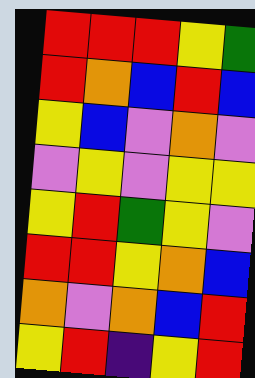[["red", "red", "red", "yellow", "green"], ["red", "orange", "blue", "red", "blue"], ["yellow", "blue", "violet", "orange", "violet"], ["violet", "yellow", "violet", "yellow", "yellow"], ["yellow", "red", "green", "yellow", "violet"], ["red", "red", "yellow", "orange", "blue"], ["orange", "violet", "orange", "blue", "red"], ["yellow", "red", "indigo", "yellow", "red"]]